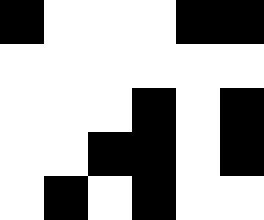[["black", "white", "white", "white", "black", "black"], ["white", "white", "white", "white", "white", "white"], ["white", "white", "white", "black", "white", "black"], ["white", "white", "black", "black", "white", "black"], ["white", "black", "white", "black", "white", "white"]]